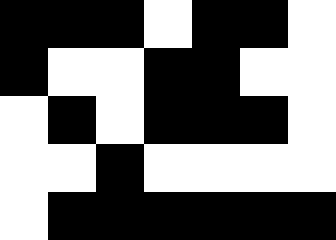[["black", "black", "black", "white", "black", "black", "white"], ["black", "white", "white", "black", "black", "white", "white"], ["white", "black", "white", "black", "black", "black", "white"], ["white", "white", "black", "white", "white", "white", "white"], ["white", "black", "black", "black", "black", "black", "black"]]